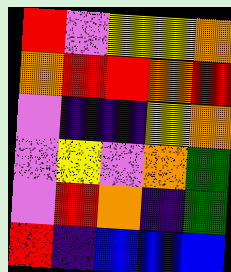[["red", "violet", "yellow", "yellow", "orange"], ["orange", "red", "red", "orange", "red"], ["violet", "indigo", "indigo", "yellow", "orange"], ["violet", "yellow", "violet", "orange", "green"], ["violet", "red", "orange", "indigo", "green"], ["red", "indigo", "blue", "blue", "blue"]]